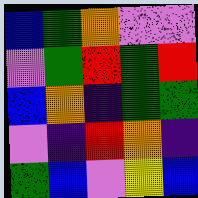[["blue", "green", "orange", "violet", "violet"], ["violet", "green", "red", "green", "red"], ["blue", "orange", "indigo", "green", "green"], ["violet", "indigo", "red", "orange", "indigo"], ["green", "blue", "violet", "yellow", "blue"]]